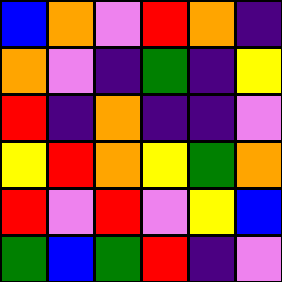[["blue", "orange", "violet", "red", "orange", "indigo"], ["orange", "violet", "indigo", "green", "indigo", "yellow"], ["red", "indigo", "orange", "indigo", "indigo", "violet"], ["yellow", "red", "orange", "yellow", "green", "orange"], ["red", "violet", "red", "violet", "yellow", "blue"], ["green", "blue", "green", "red", "indigo", "violet"]]